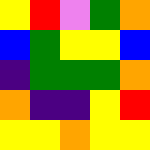[["yellow", "red", "violet", "green", "orange"], ["blue", "green", "yellow", "yellow", "blue"], ["indigo", "green", "green", "green", "orange"], ["orange", "indigo", "indigo", "yellow", "red"], ["yellow", "yellow", "orange", "yellow", "yellow"]]